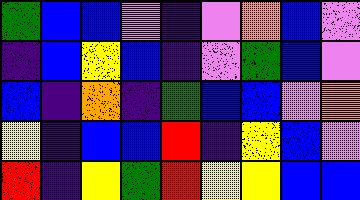[["green", "blue", "blue", "violet", "indigo", "violet", "orange", "blue", "violet"], ["indigo", "blue", "yellow", "blue", "indigo", "violet", "green", "blue", "violet"], ["blue", "indigo", "orange", "indigo", "green", "blue", "blue", "violet", "orange"], ["yellow", "indigo", "blue", "blue", "red", "indigo", "yellow", "blue", "violet"], ["red", "indigo", "yellow", "green", "red", "yellow", "yellow", "blue", "blue"]]